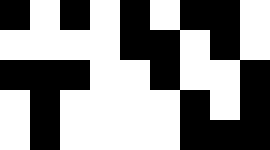[["black", "white", "black", "white", "black", "white", "black", "black", "white"], ["white", "white", "white", "white", "black", "black", "white", "black", "white"], ["black", "black", "black", "white", "white", "black", "white", "white", "black"], ["white", "black", "white", "white", "white", "white", "black", "white", "black"], ["white", "black", "white", "white", "white", "white", "black", "black", "black"]]